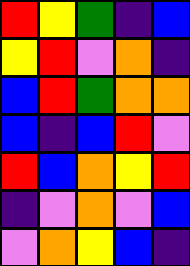[["red", "yellow", "green", "indigo", "blue"], ["yellow", "red", "violet", "orange", "indigo"], ["blue", "red", "green", "orange", "orange"], ["blue", "indigo", "blue", "red", "violet"], ["red", "blue", "orange", "yellow", "red"], ["indigo", "violet", "orange", "violet", "blue"], ["violet", "orange", "yellow", "blue", "indigo"]]